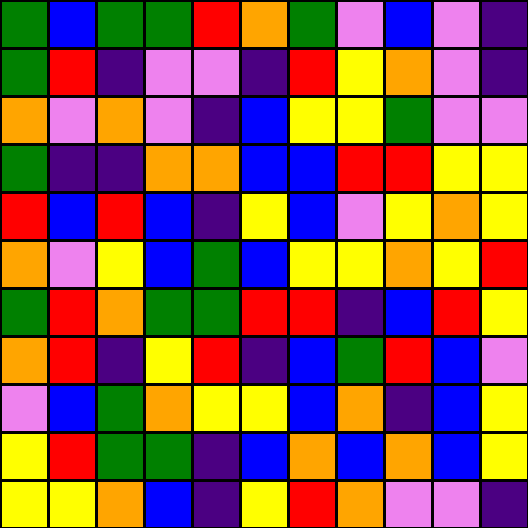[["green", "blue", "green", "green", "red", "orange", "green", "violet", "blue", "violet", "indigo"], ["green", "red", "indigo", "violet", "violet", "indigo", "red", "yellow", "orange", "violet", "indigo"], ["orange", "violet", "orange", "violet", "indigo", "blue", "yellow", "yellow", "green", "violet", "violet"], ["green", "indigo", "indigo", "orange", "orange", "blue", "blue", "red", "red", "yellow", "yellow"], ["red", "blue", "red", "blue", "indigo", "yellow", "blue", "violet", "yellow", "orange", "yellow"], ["orange", "violet", "yellow", "blue", "green", "blue", "yellow", "yellow", "orange", "yellow", "red"], ["green", "red", "orange", "green", "green", "red", "red", "indigo", "blue", "red", "yellow"], ["orange", "red", "indigo", "yellow", "red", "indigo", "blue", "green", "red", "blue", "violet"], ["violet", "blue", "green", "orange", "yellow", "yellow", "blue", "orange", "indigo", "blue", "yellow"], ["yellow", "red", "green", "green", "indigo", "blue", "orange", "blue", "orange", "blue", "yellow"], ["yellow", "yellow", "orange", "blue", "indigo", "yellow", "red", "orange", "violet", "violet", "indigo"]]